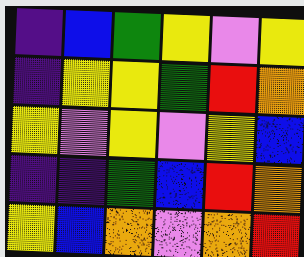[["indigo", "blue", "green", "yellow", "violet", "yellow"], ["indigo", "yellow", "yellow", "green", "red", "orange"], ["yellow", "violet", "yellow", "violet", "yellow", "blue"], ["indigo", "indigo", "green", "blue", "red", "orange"], ["yellow", "blue", "orange", "violet", "orange", "red"]]